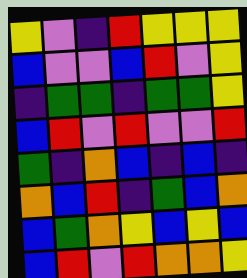[["yellow", "violet", "indigo", "red", "yellow", "yellow", "yellow"], ["blue", "violet", "violet", "blue", "red", "violet", "yellow"], ["indigo", "green", "green", "indigo", "green", "green", "yellow"], ["blue", "red", "violet", "red", "violet", "violet", "red"], ["green", "indigo", "orange", "blue", "indigo", "blue", "indigo"], ["orange", "blue", "red", "indigo", "green", "blue", "orange"], ["blue", "green", "orange", "yellow", "blue", "yellow", "blue"], ["blue", "red", "violet", "red", "orange", "orange", "yellow"]]